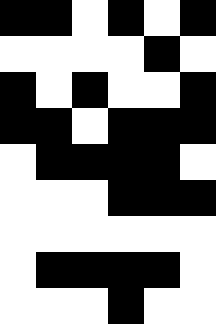[["black", "black", "white", "black", "white", "black"], ["white", "white", "white", "white", "black", "white"], ["black", "white", "black", "white", "white", "black"], ["black", "black", "white", "black", "black", "black"], ["white", "black", "black", "black", "black", "white"], ["white", "white", "white", "black", "black", "black"], ["white", "white", "white", "white", "white", "white"], ["white", "black", "black", "black", "black", "white"], ["white", "white", "white", "black", "white", "white"]]